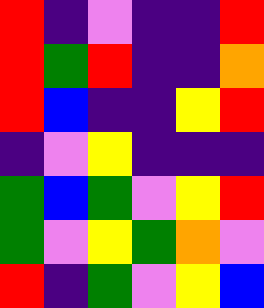[["red", "indigo", "violet", "indigo", "indigo", "red"], ["red", "green", "red", "indigo", "indigo", "orange"], ["red", "blue", "indigo", "indigo", "yellow", "red"], ["indigo", "violet", "yellow", "indigo", "indigo", "indigo"], ["green", "blue", "green", "violet", "yellow", "red"], ["green", "violet", "yellow", "green", "orange", "violet"], ["red", "indigo", "green", "violet", "yellow", "blue"]]